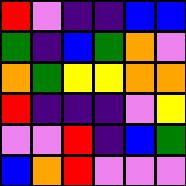[["red", "violet", "indigo", "indigo", "blue", "blue"], ["green", "indigo", "blue", "green", "orange", "violet"], ["orange", "green", "yellow", "yellow", "orange", "orange"], ["red", "indigo", "indigo", "indigo", "violet", "yellow"], ["violet", "violet", "red", "indigo", "blue", "green"], ["blue", "orange", "red", "violet", "violet", "violet"]]